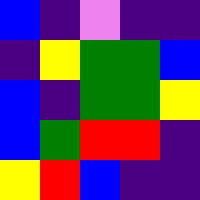[["blue", "indigo", "violet", "indigo", "indigo"], ["indigo", "yellow", "green", "green", "blue"], ["blue", "indigo", "green", "green", "yellow"], ["blue", "green", "red", "red", "indigo"], ["yellow", "red", "blue", "indigo", "indigo"]]